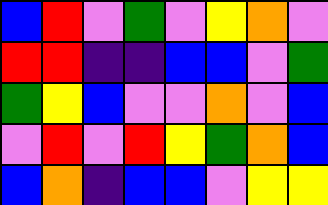[["blue", "red", "violet", "green", "violet", "yellow", "orange", "violet"], ["red", "red", "indigo", "indigo", "blue", "blue", "violet", "green"], ["green", "yellow", "blue", "violet", "violet", "orange", "violet", "blue"], ["violet", "red", "violet", "red", "yellow", "green", "orange", "blue"], ["blue", "orange", "indigo", "blue", "blue", "violet", "yellow", "yellow"]]